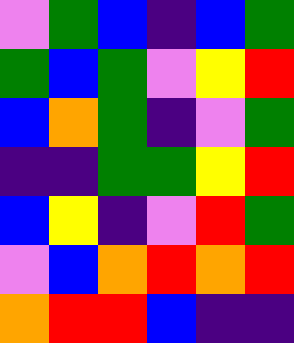[["violet", "green", "blue", "indigo", "blue", "green"], ["green", "blue", "green", "violet", "yellow", "red"], ["blue", "orange", "green", "indigo", "violet", "green"], ["indigo", "indigo", "green", "green", "yellow", "red"], ["blue", "yellow", "indigo", "violet", "red", "green"], ["violet", "blue", "orange", "red", "orange", "red"], ["orange", "red", "red", "blue", "indigo", "indigo"]]